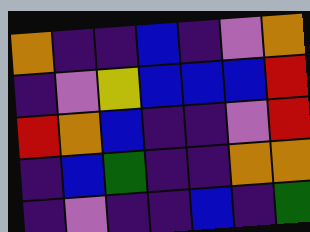[["orange", "indigo", "indigo", "blue", "indigo", "violet", "orange"], ["indigo", "violet", "yellow", "blue", "blue", "blue", "red"], ["red", "orange", "blue", "indigo", "indigo", "violet", "red"], ["indigo", "blue", "green", "indigo", "indigo", "orange", "orange"], ["indigo", "violet", "indigo", "indigo", "blue", "indigo", "green"]]